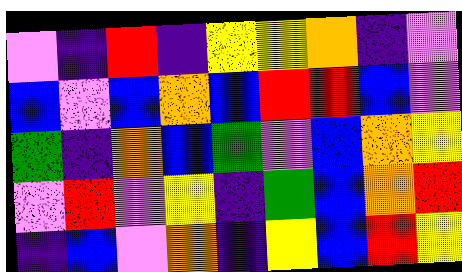[["violet", "indigo", "red", "indigo", "yellow", "yellow", "orange", "indigo", "violet"], ["blue", "violet", "blue", "orange", "blue", "red", "red", "blue", "violet"], ["green", "indigo", "orange", "blue", "green", "violet", "blue", "orange", "yellow"], ["violet", "red", "violet", "yellow", "indigo", "green", "blue", "orange", "red"], ["indigo", "blue", "violet", "orange", "indigo", "yellow", "blue", "red", "yellow"]]